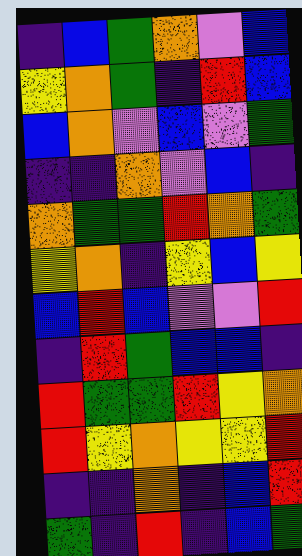[["indigo", "blue", "green", "orange", "violet", "blue"], ["yellow", "orange", "green", "indigo", "red", "blue"], ["blue", "orange", "violet", "blue", "violet", "green"], ["indigo", "indigo", "orange", "violet", "blue", "indigo"], ["orange", "green", "green", "red", "orange", "green"], ["yellow", "orange", "indigo", "yellow", "blue", "yellow"], ["blue", "red", "blue", "violet", "violet", "red"], ["indigo", "red", "green", "blue", "blue", "indigo"], ["red", "green", "green", "red", "yellow", "orange"], ["red", "yellow", "orange", "yellow", "yellow", "red"], ["indigo", "indigo", "orange", "indigo", "blue", "red"], ["green", "indigo", "red", "indigo", "blue", "green"]]